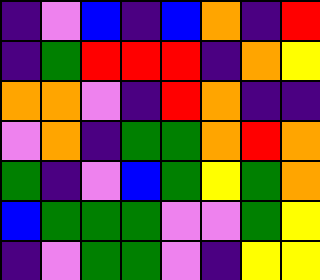[["indigo", "violet", "blue", "indigo", "blue", "orange", "indigo", "red"], ["indigo", "green", "red", "red", "red", "indigo", "orange", "yellow"], ["orange", "orange", "violet", "indigo", "red", "orange", "indigo", "indigo"], ["violet", "orange", "indigo", "green", "green", "orange", "red", "orange"], ["green", "indigo", "violet", "blue", "green", "yellow", "green", "orange"], ["blue", "green", "green", "green", "violet", "violet", "green", "yellow"], ["indigo", "violet", "green", "green", "violet", "indigo", "yellow", "yellow"]]